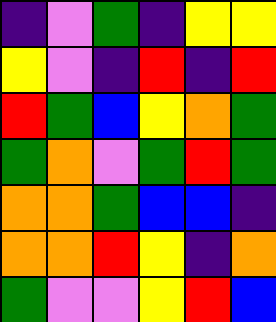[["indigo", "violet", "green", "indigo", "yellow", "yellow"], ["yellow", "violet", "indigo", "red", "indigo", "red"], ["red", "green", "blue", "yellow", "orange", "green"], ["green", "orange", "violet", "green", "red", "green"], ["orange", "orange", "green", "blue", "blue", "indigo"], ["orange", "orange", "red", "yellow", "indigo", "orange"], ["green", "violet", "violet", "yellow", "red", "blue"]]